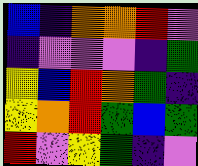[["blue", "indigo", "orange", "orange", "red", "violet"], ["indigo", "violet", "violet", "violet", "indigo", "green"], ["yellow", "blue", "red", "orange", "green", "indigo"], ["yellow", "orange", "red", "green", "blue", "green"], ["red", "violet", "yellow", "green", "indigo", "violet"]]